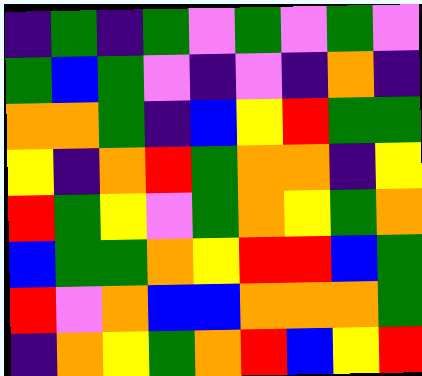[["indigo", "green", "indigo", "green", "violet", "green", "violet", "green", "violet"], ["green", "blue", "green", "violet", "indigo", "violet", "indigo", "orange", "indigo"], ["orange", "orange", "green", "indigo", "blue", "yellow", "red", "green", "green"], ["yellow", "indigo", "orange", "red", "green", "orange", "orange", "indigo", "yellow"], ["red", "green", "yellow", "violet", "green", "orange", "yellow", "green", "orange"], ["blue", "green", "green", "orange", "yellow", "red", "red", "blue", "green"], ["red", "violet", "orange", "blue", "blue", "orange", "orange", "orange", "green"], ["indigo", "orange", "yellow", "green", "orange", "red", "blue", "yellow", "red"]]